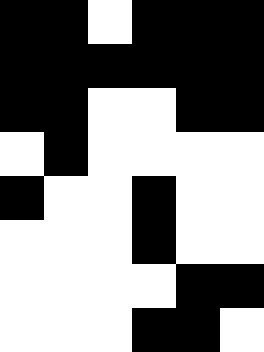[["black", "black", "white", "black", "black", "black"], ["black", "black", "black", "black", "black", "black"], ["black", "black", "white", "white", "black", "black"], ["white", "black", "white", "white", "white", "white"], ["black", "white", "white", "black", "white", "white"], ["white", "white", "white", "black", "white", "white"], ["white", "white", "white", "white", "black", "black"], ["white", "white", "white", "black", "black", "white"]]